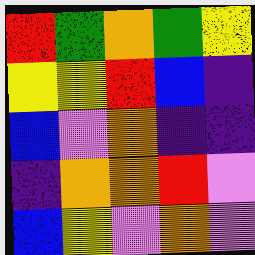[["red", "green", "orange", "green", "yellow"], ["yellow", "yellow", "red", "blue", "indigo"], ["blue", "violet", "orange", "indigo", "indigo"], ["indigo", "orange", "orange", "red", "violet"], ["blue", "yellow", "violet", "orange", "violet"]]